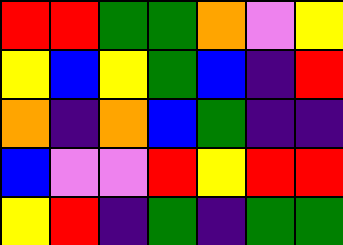[["red", "red", "green", "green", "orange", "violet", "yellow"], ["yellow", "blue", "yellow", "green", "blue", "indigo", "red"], ["orange", "indigo", "orange", "blue", "green", "indigo", "indigo"], ["blue", "violet", "violet", "red", "yellow", "red", "red"], ["yellow", "red", "indigo", "green", "indigo", "green", "green"]]